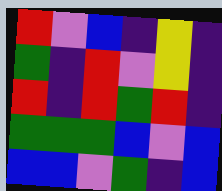[["red", "violet", "blue", "indigo", "yellow", "indigo"], ["green", "indigo", "red", "violet", "yellow", "indigo"], ["red", "indigo", "red", "green", "red", "indigo"], ["green", "green", "green", "blue", "violet", "blue"], ["blue", "blue", "violet", "green", "indigo", "blue"]]